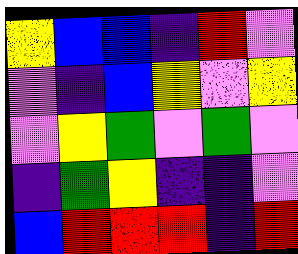[["yellow", "blue", "blue", "indigo", "red", "violet"], ["violet", "indigo", "blue", "yellow", "violet", "yellow"], ["violet", "yellow", "green", "violet", "green", "violet"], ["indigo", "green", "yellow", "indigo", "indigo", "violet"], ["blue", "red", "red", "red", "indigo", "red"]]